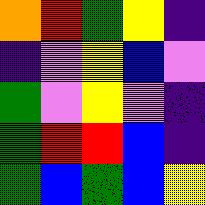[["orange", "red", "green", "yellow", "indigo"], ["indigo", "violet", "yellow", "blue", "violet"], ["green", "violet", "yellow", "violet", "indigo"], ["green", "red", "red", "blue", "indigo"], ["green", "blue", "green", "blue", "yellow"]]